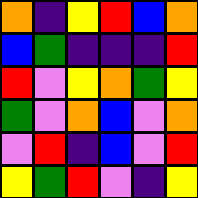[["orange", "indigo", "yellow", "red", "blue", "orange"], ["blue", "green", "indigo", "indigo", "indigo", "red"], ["red", "violet", "yellow", "orange", "green", "yellow"], ["green", "violet", "orange", "blue", "violet", "orange"], ["violet", "red", "indigo", "blue", "violet", "red"], ["yellow", "green", "red", "violet", "indigo", "yellow"]]